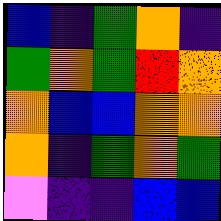[["blue", "indigo", "green", "orange", "indigo"], ["green", "orange", "green", "red", "orange"], ["orange", "blue", "blue", "orange", "orange"], ["orange", "indigo", "green", "orange", "green"], ["violet", "indigo", "indigo", "blue", "blue"]]